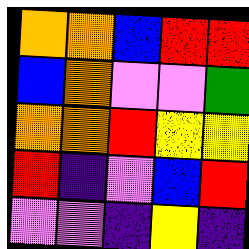[["orange", "orange", "blue", "red", "red"], ["blue", "orange", "violet", "violet", "green"], ["orange", "orange", "red", "yellow", "yellow"], ["red", "indigo", "violet", "blue", "red"], ["violet", "violet", "indigo", "yellow", "indigo"]]